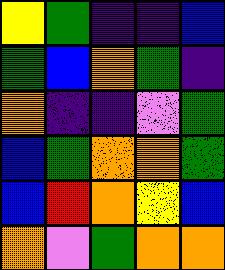[["yellow", "green", "indigo", "indigo", "blue"], ["green", "blue", "orange", "green", "indigo"], ["orange", "indigo", "indigo", "violet", "green"], ["blue", "green", "orange", "orange", "green"], ["blue", "red", "orange", "yellow", "blue"], ["orange", "violet", "green", "orange", "orange"]]